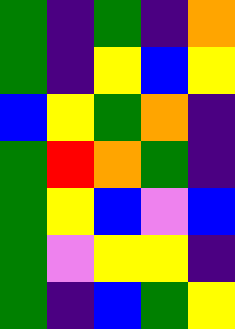[["green", "indigo", "green", "indigo", "orange"], ["green", "indigo", "yellow", "blue", "yellow"], ["blue", "yellow", "green", "orange", "indigo"], ["green", "red", "orange", "green", "indigo"], ["green", "yellow", "blue", "violet", "blue"], ["green", "violet", "yellow", "yellow", "indigo"], ["green", "indigo", "blue", "green", "yellow"]]